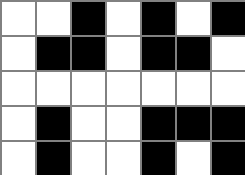[["white", "white", "black", "white", "black", "white", "black"], ["white", "black", "black", "white", "black", "black", "white"], ["white", "white", "white", "white", "white", "white", "white"], ["white", "black", "white", "white", "black", "black", "black"], ["white", "black", "white", "white", "black", "white", "black"]]